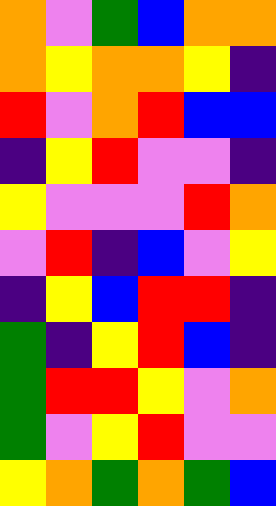[["orange", "violet", "green", "blue", "orange", "orange"], ["orange", "yellow", "orange", "orange", "yellow", "indigo"], ["red", "violet", "orange", "red", "blue", "blue"], ["indigo", "yellow", "red", "violet", "violet", "indigo"], ["yellow", "violet", "violet", "violet", "red", "orange"], ["violet", "red", "indigo", "blue", "violet", "yellow"], ["indigo", "yellow", "blue", "red", "red", "indigo"], ["green", "indigo", "yellow", "red", "blue", "indigo"], ["green", "red", "red", "yellow", "violet", "orange"], ["green", "violet", "yellow", "red", "violet", "violet"], ["yellow", "orange", "green", "orange", "green", "blue"]]